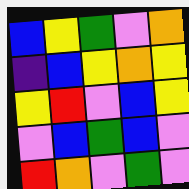[["blue", "yellow", "green", "violet", "orange"], ["indigo", "blue", "yellow", "orange", "yellow"], ["yellow", "red", "violet", "blue", "yellow"], ["violet", "blue", "green", "blue", "violet"], ["red", "orange", "violet", "green", "violet"]]